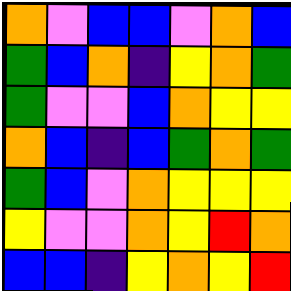[["orange", "violet", "blue", "blue", "violet", "orange", "blue"], ["green", "blue", "orange", "indigo", "yellow", "orange", "green"], ["green", "violet", "violet", "blue", "orange", "yellow", "yellow"], ["orange", "blue", "indigo", "blue", "green", "orange", "green"], ["green", "blue", "violet", "orange", "yellow", "yellow", "yellow"], ["yellow", "violet", "violet", "orange", "yellow", "red", "orange"], ["blue", "blue", "indigo", "yellow", "orange", "yellow", "red"]]